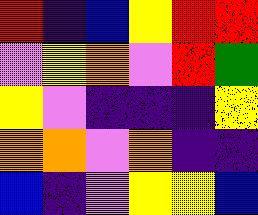[["red", "indigo", "blue", "yellow", "red", "red"], ["violet", "yellow", "orange", "violet", "red", "green"], ["yellow", "violet", "indigo", "indigo", "indigo", "yellow"], ["orange", "orange", "violet", "orange", "indigo", "indigo"], ["blue", "indigo", "violet", "yellow", "yellow", "blue"]]